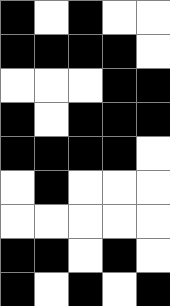[["black", "white", "black", "white", "white"], ["black", "black", "black", "black", "white"], ["white", "white", "white", "black", "black"], ["black", "white", "black", "black", "black"], ["black", "black", "black", "black", "white"], ["white", "black", "white", "white", "white"], ["white", "white", "white", "white", "white"], ["black", "black", "white", "black", "white"], ["black", "white", "black", "white", "black"]]